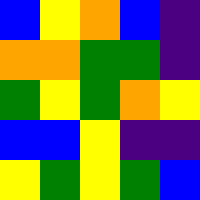[["blue", "yellow", "orange", "blue", "indigo"], ["orange", "orange", "green", "green", "indigo"], ["green", "yellow", "green", "orange", "yellow"], ["blue", "blue", "yellow", "indigo", "indigo"], ["yellow", "green", "yellow", "green", "blue"]]